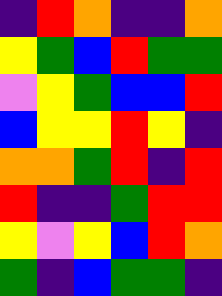[["indigo", "red", "orange", "indigo", "indigo", "orange"], ["yellow", "green", "blue", "red", "green", "green"], ["violet", "yellow", "green", "blue", "blue", "red"], ["blue", "yellow", "yellow", "red", "yellow", "indigo"], ["orange", "orange", "green", "red", "indigo", "red"], ["red", "indigo", "indigo", "green", "red", "red"], ["yellow", "violet", "yellow", "blue", "red", "orange"], ["green", "indigo", "blue", "green", "green", "indigo"]]